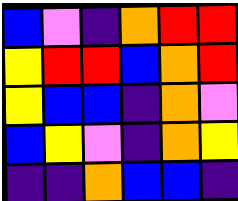[["blue", "violet", "indigo", "orange", "red", "red"], ["yellow", "red", "red", "blue", "orange", "red"], ["yellow", "blue", "blue", "indigo", "orange", "violet"], ["blue", "yellow", "violet", "indigo", "orange", "yellow"], ["indigo", "indigo", "orange", "blue", "blue", "indigo"]]